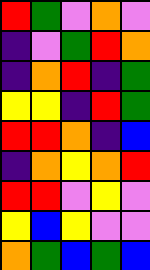[["red", "green", "violet", "orange", "violet"], ["indigo", "violet", "green", "red", "orange"], ["indigo", "orange", "red", "indigo", "green"], ["yellow", "yellow", "indigo", "red", "green"], ["red", "red", "orange", "indigo", "blue"], ["indigo", "orange", "yellow", "orange", "red"], ["red", "red", "violet", "yellow", "violet"], ["yellow", "blue", "yellow", "violet", "violet"], ["orange", "green", "blue", "green", "blue"]]